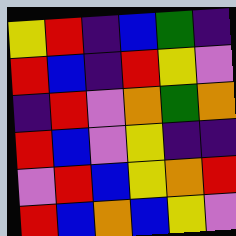[["yellow", "red", "indigo", "blue", "green", "indigo"], ["red", "blue", "indigo", "red", "yellow", "violet"], ["indigo", "red", "violet", "orange", "green", "orange"], ["red", "blue", "violet", "yellow", "indigo", "indigo"], ["violet", "red", "blue", "yellow", "orange", "red"], ["red", "blue", "orange", "blue", "yellow", "violet"]]